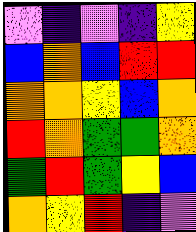[["violet", "indigo", "violet", "indigo", "yellow"], ["blue", "orange", "blue", "red", "red"], ["orange", "orange", "yellow", "blue", "orange"], ["red", "orange", "green", "green", "orange"], ["green", "red", "green", "yellow", "blue"], ["orange", "yellow", "red", "indigo", "violet"]]